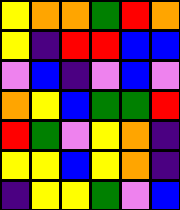[["yellow", "orange", "orange", "green", "red", "orange"], ["yellow", "indigo", "red", "red", "blue", "blue"], ["violet", "blue", "indigo", "violet", "blue", "violet"], ["orange", "yellow", "blue", "green", "green", "red"], ["red", "green", "violet", "yellow", "orange", "indigo"], ["yellow", "yellow", "blue", "yellow", "orange", "indigo"], ["indigo", "yellow", "yellow", "green", "violet", "blue"]]